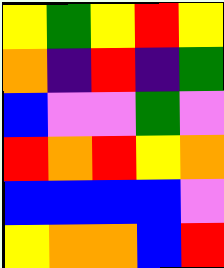[["yellow", "green", "yellow", "red", "yellow"], ["orange", "indigo", "red", "indigo", "green"], ["blue", "violet", "violet", "green", "violet"], ["red", "orange", "red", "yellow", "orange"], ["blue", "blue", "blue", "blue", "violet"], ["yellow", "orange", "orange", "blue", "red"]]